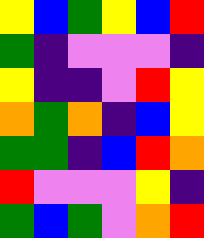[["yellow", "blue", "green", "yellow", "blue", "red"], ["green", "indigo", "violet", "violet", "violet", "indigo"], ["yellow", "indigo", "indigo", "violet", "red", "yellow"], ["orange", "green", "orange", "indigo", "blue", "yellow"], ["green", "green", "indigo", "blue", "red", "orange"], ["red", "violet", "violet", "violet", "yellow", "indigo"], ["green", "blue", "green", "violet", "orange", "red"]]